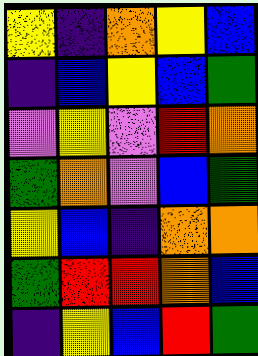[["yellow", "indigo", "orange", "yellow", "blue"], ["indigo", "blue", "yellow", "blue", "green"], ["violet", "yellow", "violet", "red", "orange"], ["green", "orange", "violet", "blue", "green"], ["yellow", "blue", "indigo", "orange", "orange"], ["green", "red", "red", "orange", "blue"], ["indigo", "yellow", "blue", "red", "green"]]